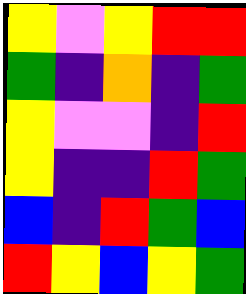[["yellow", "violet", "yellow", "red", "red"], ["green", "indigo", "orange", "indigo", "green"], ["yellow", "violet", "violet", "indigo", "red"], ["yellow", "indigo", "indigo", "red", "green"], ["blue", "indigo", "red", "green", "blue"], ["red", "yellow", "blue", "yellow", "green"]]